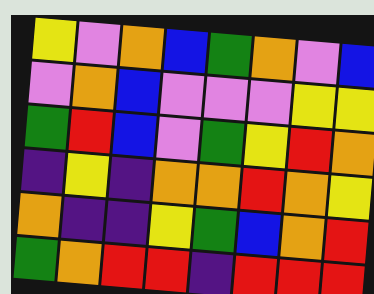[["yellow", "violet", "orange", "blue", "green", "orange", "violet", "blue"], ["violet", "orange", "blue", "violet", "violet", "violet", "yellow", "yellow"], ["green", "red", "blue", "violet", "green", "yellow", "red", "orange"], ["indigo", "yellow", "indigo", "orange", "orange", "red", "orange", "yellow"], ["orange", "indigo", "indigo", "yellow", "green", "blue", "orange", "red"], ["green", "orange", "red", "red", "indigo", "red", "red", "red"]]